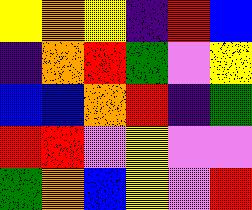[["yellow", "orange", "yellow", "indigo", "red", "blue"], ["indigo", "orange", "red", "green", "violet", "yellow"], ["blue", "blue", "orange", "red", "indigo", "green"], ["red", "red", "violet", "yellow", "violet", "violet"], ["green", "orange", "blue", "yellow", "violet", "red"]]